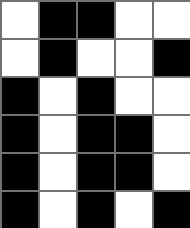[["white", "black", "black", "white", "white"], ["white", "black", "white", "white", "black"], ["black", "white", "black", "white", "white"], ["black", "white", "black", "black", "white"], ["black", "white", "black", "black", "white"], ["black", "white", "black", "white", "black"]]